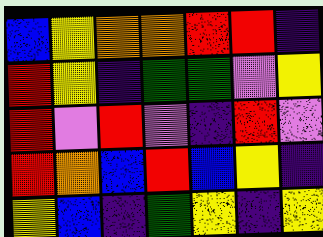[["blue", "yellow", "orange", "orange", "red", "red", "indigo"], ["red", "yellow", "indigo", "green", "green", "violet", "yellow"], ["red", "violet", "red", "violet", "indigo", "red", "violet"], ["red", "orange", "blue", "red", "blue", "yellow", "indigo"], ["yellow", "blue", "indigo", "green", "yellow", "indigo", "yellow"]]